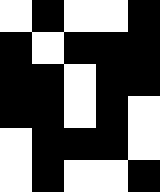[["white", "black", "white", "white", "black"], ["black", "white", "black", "black", "black"], ["black", "black", "white", "black", "black"], ["black", "black", "white", "black", "white"], ["white", "black", "black", "black", "white"], ["white", "black", "white", "white", "black"]]